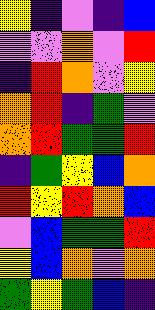[["yellow", "indigo", "violet", "indigo", "blue"], ["violet", "violet", "orange", "violet", "red"], ["indigo", "red", "orange", "violet", "yellow"], ["orange", "red", "indigo", "green", "violet"], ["orange", "red", "green", "green", "red"], ["indigo", "green", "yellow", "blue", "orange"], ["red", "yellow", "red", "orange", "blue"], ["violet", "blue", "green", "green", "red"], ["yellow", "blue", "orange", "violet", "orange"], ["green", "yellow", "green", "blue", "indigo"]]